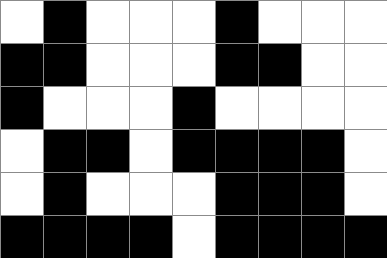[["white", "black", "white", "white", "white", "black", "white", "white", "white"], ["black", "black", "white", "white", "white", "black", "black", "white", "white"], ["black", "white", "white", "white", "black", "white", "white", "white", "white"], ["white", "black", "black", "white", "black", "black", "black", "black", "white"], ["white", "black", "white", "white", "white", "black", "black", "black", "white"], ["black", "black", "black", "black", "white", "black", "black", "black", "black"]]